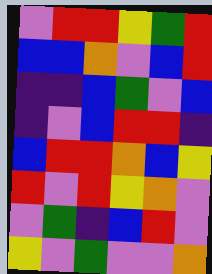[["violet", "red", "red", "yellow", "green", "red"], ["blue", "blue", "orange", "violet", "blue", "red"], ["indigo", "indigo", "blue", "green", "violet", "blue"], ["indigo", "violet", "blue", "red", "red", "indigo"], ["blue", "red", "red", "orange", "blue", "yellow"], ["red", "violet", "red", "yellow", "orange", "violet"], ["violet", "green", "indigo", "blue", "red", "violet"], ["yellow", "violet", "green", "violet", "violet", "orange"]]